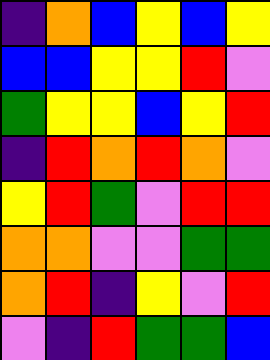[["indigo", "orange", "blue", "yellow", "blue", "yellow"], ["blue", "blue", "yellow", "yellow", "red", "violet"], ["green", "yellow", "yellow", "blue", "yellow", "red"], ["indigo", "red", "orange", "red", "orange", "violet"], ["yellow", "red", "green", "violet", "red", "red"], ["orange", "orange", "violet", "violet", "green", "green"], ["orange", "red", "indigo", "yellow", "violet", "red"], ["violet", "indigo", "red", "green", "green", "blue"]]